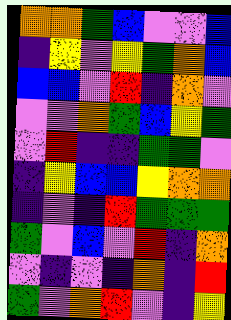[["orange", "orange", "green", "blue", "violet", "violet", "blue"], ["indigo", "yellow", "violet", "yellow", "green", "orange", "blue"], ["blue", "blue", "violet", "red", "indigo", "orange", "violet"], ["violet", "violet", "orange", "green", "blue", "yellow", "green"], ["violet", "red", "indigo", "indigo", "green", "green", "violet"], ["indigo", "yellow", "blue", "blue", "yellow", "orange", "orange"], ["indigo", "violet", "indigo", "red", "green", "green", "green"], ["green", "violet", "blue", "violet", "red", "indigo", "orange"], ["violet", "indigo", "violet", "indigo", "orange", "indigo", "red"], ["green", "violet", "orange", "red", "violet", "indigo", "yellow"]]